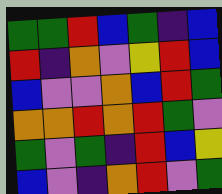[["green", "green", "red", "blue", "green", "indigo", "blue"], ["red", "indigo", "orange", "violet", "yellow", "red", "blue"], ["blue", "violet", "violet", "orange", "blue", "red", "green"], ["orange", "orange", "red", "orange", "red", "green", "violet"], ["green", "violet", "green", "indigo", "red", "blue", "yellow"], ["blue", "violet", "indigo", "orange", "red", "violet", "green"]]